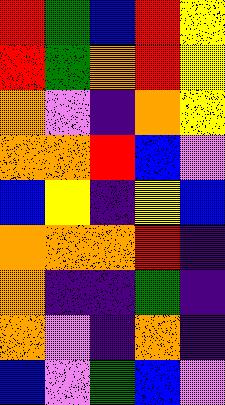[["red", "green", "blue", "red", "yellow"], ["red", "green", "orange", "red", "yellow"], ["orange", "violet", "indigo", "orange", "yellow"], ["orange", "orange", "red", "blue", "violet"], ["blue", "yellow", "indigo", "yellow", "blue"], ["orange", "orange", "orange", "red", "indigo"], ["orange", "indigo", "indigo", "green", "indigo"], ["orange", "violet", "indigo", "orange", "indigo"], ["blue", "violet", "green", "blue", "violet"]]